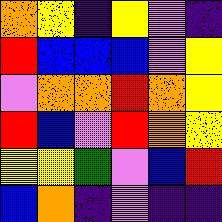[["orange", "yellow", "indigo", "yellow", "violet", "indigo"], ["red", "blue", "blue", "blue", "violet", "yellow"], ["violet", "orange", "orange", "red", "orange", "yellow"], ["red", "blue", "violet", "red", "orange", "yellow"], ["yellow", "yellow", "green", "violet", "blue", "red"], ["blue", "orange", "indigo", "violet", "indigo", "indigo"]]